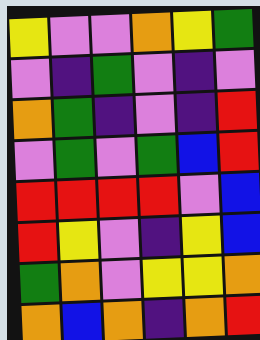[["yellow", "violet", "violet", "orange", "yellow", "green"], ["violet", "indigo", "green", "violet", "indigo", "violet"], ["orange", "green", "indigo", "violet", "indigo", "red"], ["violet", "green", "violet", "green", "blue", "red"], ["red", "red", "red", "red", "violet", "blue"], ["red", "yellow", "violet", "indigo", "yellow", "blue"], ["green", "orange", "violet", "yellow", "yellow", "orange"], ["orange", "blue", "orange", "indigo", "orange", "red"]]